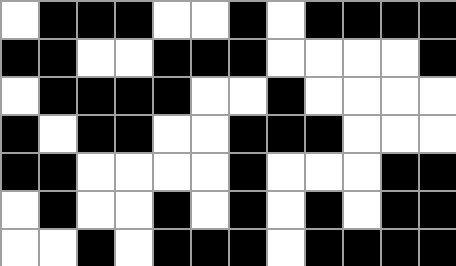[["white", "black", "black", "black", "white", "white", "black", "white", "black", "black", "black", "black"], ["black", "black", "white", "white", "black", "black", "black", "white", "white", "white", "white", "black"], ["white", "black", "black", "black", "black", "white", "white", "black", "white", "white", "white", "white"], ["black", "white", "black", "black", "white", "white", "black", "black", "black", "white", "white", "white"], ["black", "black", "white", "white", "white", "white", "black", "white", "white", "white", "black", "black"], ["white", "black", "white", "white", "black", "white", "black", "white", "black", "white", "black", "black"], ["white", "white", "black", "white", "black", "black", "black", "white", "black", "black", "black", "black"]]